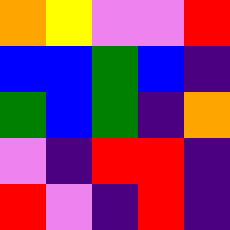[["orange", "yellow", "violet", "violet", "red"], ["blue", "blue", "green", "blue", "indigo"], ["green", "blue", "green", "indigo", "orange"], ["violet", "indigo", "red", "red", "indigo"], ["red", "violet", "indigo", "red", "indigo"]]